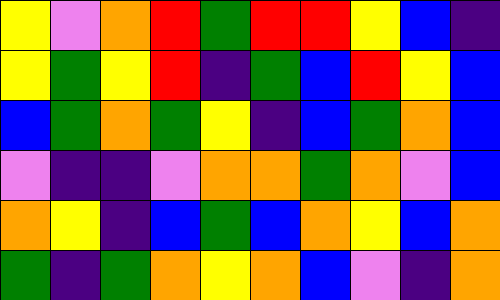[["yellow", "violet", "orange", "red", "green", "red", "red", "yellow", "blue", "indigo"], ["yellow", "green", "yellow", "red", "indigo", "green", "blue", "red", "yellow", "blue"], ["blue", "green", "orange", "green", "yellow", "indigo", "blue", "green", "orange", "blue"], ["violet", "indigo", "indigo", "violet", "orange", "orange", "green", "orange", "violet", "blue"], ["orange", "yellow", "indigo", "blue", "green", "blue", "orange", "yellow", "blue", "orange"], ["green", "indigo", "green", "orange", "yellow", "orange", "blue", "violet", "indigo", "orange"]]